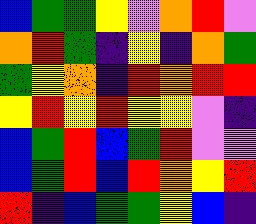[["blue", "green", "green", "yellow", "violet", "orange", "red", "violet"], ["orange", "red", "green", "indigo", "yellow", "indigo", "orange", "green"], ["green", "yellow", "orange", "indigo", "red", "orange", "red", "red"], ["yellow", "red", "yellow", "red", "yellow", "yellow", "violet", "indigo"], ["blue", "green", "red", "blue", "green", "red", "violet", "violet"], ["blue", "green", "red", "blue", "red", "orange", "yellow", "red"], ["red", "indigo", "blue", "green", "green", "yellow", "blue", "indigo"]]